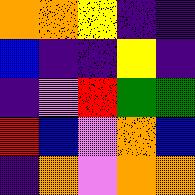[["orange", "orange", "yellow", "indigo", "indigo"], ["blue", "indigo", "indigo", "yellow", "indigo"], ["indigo", "violet", "red", "green", "green"], ["red", "blue", "violet", "orange", "blue"], ["indigo", "orange", "violet", "orange", "orange"]]